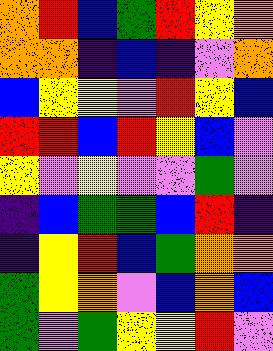[["orange", "red", "blue", "green", "red", "yellow", "orange"], ["orange", "orange", "indigo", "blue", "indigo", "violet", "orange"], ["blue", "yellow", "yellow", "violet", "red", "yellow", "blue"], ["red", "red", "blue", "red", "yellow", "blue", "violet"], ["yellow", "violet", "yellow", "violet", "violet", "green", "violet"], ["indigo", "blue", "green", "green", "blue", "red", "indigo"], ["indigo", "yellow", "red", "blue", "green", "orange", "orange"], ["green", "yellow", "orange", "violet", "blue", "orange", "blue"], ["green", "violet", "green", "yellow", "yellow", "red", "violet"]]